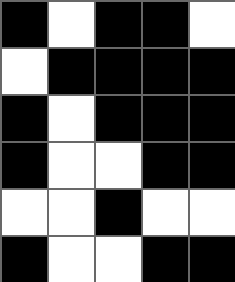[["black", "white", "black", "black", "white"], ["white", "black", "black", "black", "black"], ["black", "white", "black", "black", "black"], ["black", "white", "white", "black", "black"], ["white", "white", "black", "white", "white"], ["black", "white", "white", "black", "black"]]